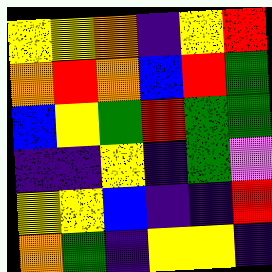[["yellow", "yellow", "orange", "indigo", "yellow", "red"], ["orange", "red", "orange", "blue", "red", "green"], ["blue", "yellow", "green", "red", "green", "green"], ["indigo", "indigo", "yellow", "indigo", "green", "violet"], ["yellow", "yellow", "blue", "indigo", "indigo", "red"], ["orange", "green", "indigo", "yellow", "yellow", "indigo"]]